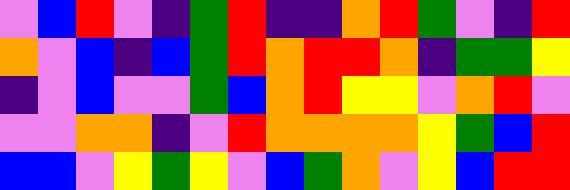[["violet", "blue", "red", "violet", "indigo", "green", "red", "indigo", "indigo", "orange", "red", "green", "violet", "indigo", "red"], ["orange", "violet", "blue", "indigo", "blue", "green", "red", "orange", "red", "red", "orange", "indigo", "green", "green", "yellow"], ["indigo", "violet", "blue", "violet", "violet", "green", "blue", "orange", "red", "yellow", "yellow", "violet", "orange", "red", "violet"], ["violet", "violet", "orange", "orange", "indigo", "violet", "red", "orange", "orange", "orange", "orange", "yellow", "green", "blue", "red"], ["blue", "blue", "violet", "yellow", "green", "yellow", "violet", "blue", "green", "orange", "violet", "yellow", "blue", "red", "red"]]